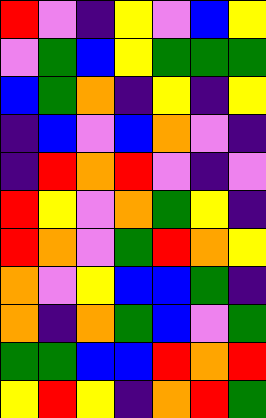[["red", "violet", "indigo", "yellow", "violet", "blue", "yellow"], ["violet", "green", "blue", "yellow", "green", "green", "green"], ["blue", "green", "orange", "indigo", "yellow", "indigo", "yellow"], ["indigo", "blue", "violet", "blue", "orange", "violet", "indigo"], ["indigo", "red", "orange", "red", "violet", "indigo", "violet"], ["red", "yellow", "violet", "orange", "green", "yellow", "indigo"], ["red", "orange", "violet", "green", "red", "orange", "yellow"], ["orange", "violet", "yellow", "blue", "blue", "green", "indigo"], ["orange", "indigo", "orange", "green", "blue", "violet", "green"], ["green", "green", "blue", "blue", "red", "orange", "red"], ["yellow", "red", "yellow", "indigo", "orange", "red", "green"]]